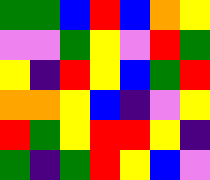[["green", "green", "blue", "red", "blue", "orange", "yellow"], ["violet", "violet", "green", "yellow", "violet", "red", "green"], ["yellow", "indigo", "red", "yellow", "blue", "green", "red"], ["orange", "orange", "yellow", "blue", "indigo", "violet", "yellow"], ["red", "green", "yellow", "red", "red", "yellow", "indigo"], ["green", "indigo", "green", "red", "yellow", "blue", "violet"]]